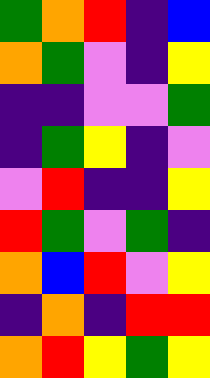[["green", "orange", "red", "indigo", "blue"], ["orange", "green", "violet", "indigo", "yellow"], ["indigo", "indigo", "violet", "violet", "green"], ["indigo", "green", "yellow", "indigo", "violet"], ["violet", "red", "indigo", "indigo", "yellow"], ["red", "green", "violet", "green", "indigo"], ["orange", "blue", "red", "violet", "yellow"], ["indigo", "orange", "indigo", "red", "red"], ["orange", "red", "yellow", "green", "yellow"]]